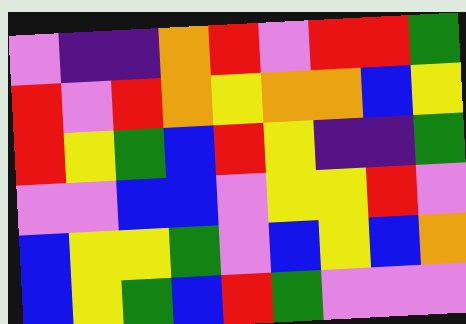[["violet", "indigo", "indigo", "orange", "red", "violet", "red", "red", "green"], ["red", "violet", "red", "orange", "yellow", "orange", "orange", "blue", "yellow"], ["red", "yellow", "green", "blue", "red", "yellow", "indigo", "indigo", "green"], ["violet", "violet", "blue", "blue", "violet", "yellow", "yellow", "red", "violet"], ["blue", "yellow", "yellow", "green", "violet", "blue", "yellow", "blue", "orange"], ["blue", "yellow", "green", "blue", "red", "green", "violet", "violet", "violet"]]